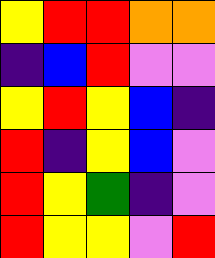[["yellow", "red", "red", "orange", "orange"], ["indigo", "blue", "red", "violet", "violet"], ["yellow", "red", "yellow", "blue", "indigo"], ["red", "indigo", "yellow", "blue", "violet"], ["red", "yellow", "green", "indigo", "violet"], ["red", "yellow", "yellow", "violet", "red"]]